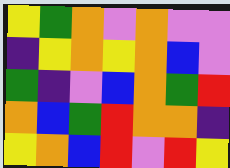[["yellow", "green", "orange", "violet", "orange", "violet", "violet"], ["indigo", "yellow", "orange", "yellow", "orange", "blue", "violet"], ["green", "indigo", "violet", "blue", "orange", "green", "red"], ["orange", "blue", "green", "red", "orange", "orange", "indigo"], ["yellow", "orange", "blue", "red", "violet", "red", "yellow"]]